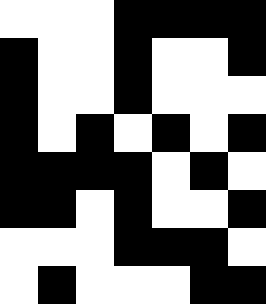[["white", "white", "white", "black", "black", "black", "black"], ["black", "white", "white", "black", "white", "white", "black"], ["black", "white", "white", "black", "white", "white", "white"], ["black", "white", "black", "white", "black", "white", "black"], ["black", "black", "black", "black", "white", "black", "white"], ["black", "black", "white", "black", "white", "white", "black"], ["white", "white", "white", "black", "black", "black", "white"], ["white", "black", "white", "white", "white", "black", "black"]]